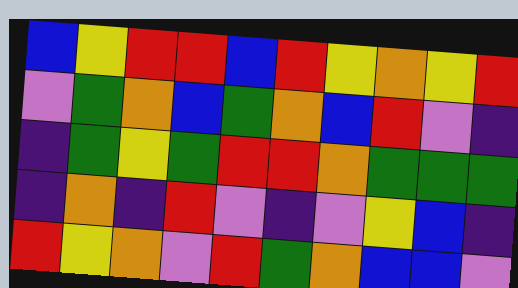[["blue", "yellow", "red", "red", "blue", "red", "yellow", "orange", "yellow", "red"], ["violet", "green", "orange", "blue", "green", "orange", "blue", "red", "violet", "indigo"], ["indigo", "green", "yellow", "green", "red", "red", "orange", "green", "green", "green"], ["indigo", "orange", "indigo", "red", "violet", "indigo", "violet", "yellow", "blue", "indigo"], ["red", "yellow", "orange", "violet", "red", "green", "orange", "blue", "blue", "violet"]]